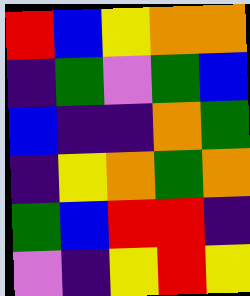[["red", "blue", "yellow", "orange", "orange"], ["indigo", "green", "violet", "green", "blue"], ["blue", "indigo", "indigo", "orange", "green"], ["indigo", "yellow", "orange", "green", "orange"], ["green", "blue", "red", "red", "indigo"], ["violet", "indigo", "yellow", "red", "yellow"]]